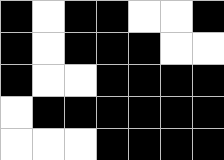[["black", "white", "black", "black", "white", "white", "black"], ["black", "white", "black", "black", "black", "white", "white"], ["black", "white", "white", "black", "black", "black", "black"], ["white", "black", "black", "black", "black", "black", "black"], ["white", "white", "white", "black", "black", "black", "black"]]